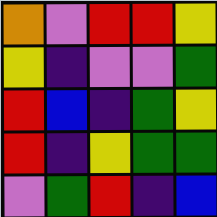[["orange", "violet", "red", "red", "yellow"], ["yellow", "indigo", "violet", "violet", "green"], ["red", "blue", "indigo", "green", "yellow"], ["red", "indigo", "yellow", "green", "green"], ["violet", "green", "red", "indigo", "blue"]]